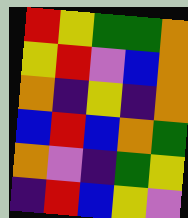[["red", "yellow", "green", "green", "orange"], ["yellow", "red", "violet", "blue", "orange"], ["orange", "indigo", "yellow", "indigo", "orange"], ["blue", "red", "blue", "orange", "green"], ["orange", "violet", "indigo", "green", "yellow"], ["indigo", "red", "blue", "yellow", "violet"]]